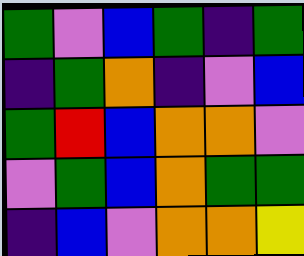[["green", "violet", "blue", "green", "indigo", "green"], ["indigo", "green", "orange", "indigo", "violet", "blue"], ["green", "red", "blue", "orange", "orange", "violet"], ["violet", "green", "blue", "orange", "green", "green"], ["indigo", "blue", "violet", "orange", "orange", "yellow"]]